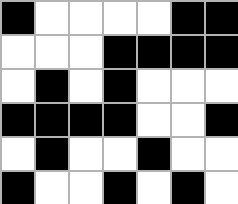[["black", "white", "white", "white", "white", "black", "black"], ["white", "white", "white", "black", "black", "black", "black"], ["white", "black", "white", "black", "white", "white", "white"], ["black", "black", "black", "black", "white", "white", "black"], ["white", "black", "white", "white", "black", "white", "white"], ["black", "white", "white", "black", "white", "black", "white"]]